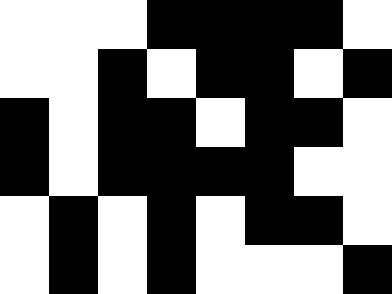[["white", "white", "white", "black", "black", "black", "black", "white"], ["white", "white", "black", "white", "black", "black", "white", "black"], ["black", "white", "black", "black", "white", "black", "black", "white"], ["black", "white", "black", "black", "black", "black", "white", "white"], ["white", "black", "white", "black", "white", "black", "black", "white"], ["white", "black", "white", "black", "white", "white", "white", "black"]]